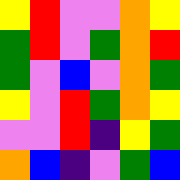[["yellow", "red", "violet", "violet", "orange", "yellow"], ["green", "red", "violet", "green", "orange", "red"], ["green", "violet", "blue", "violet", "orange", "green"], ["yellow", "violet", "red", "green", "orange", "yellow"], ["violet", "violet", "red", "indigo", "yellow", "green"], ["orange", "blue", "indigo", "violet", "green", "blue"]]